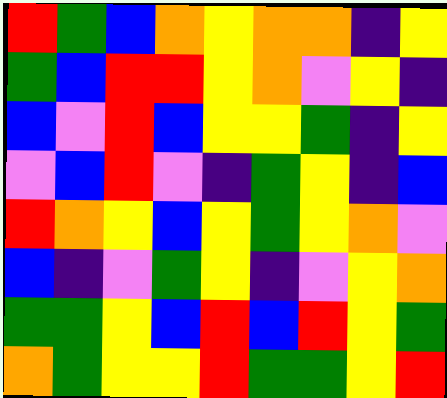[["red", "green", "blue", "orange", "yellow", "orange", "orange", "indigo", "yellow"], ["green", "blue", "red", "red", "yellow", "orange", "violet", "yellow", "indigo"], ["blue", "violet", "red", "blue", "yellow", "yellow", "green", "indigo", "yellow"], ["violet", "blue", "red", "violet", "indigo", "green", "yellow", "indigo", "blue"], ["red", "orange", "yellow", "blue", "yellow", "green", "yellow", "orange", "violet"], ["blue", "indigo", "violet", "green", "yellow", "indigo", "violet", "yellow", "orange"], ["green", "green", "yellow", "blue", "red", "blue", "red", "yellow", "green"], ["orange", "green", "yellow", "yellow", "red", "green", "green", "yellow", "red"]]